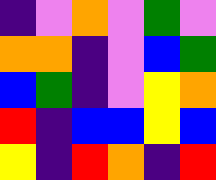[["indigo", "violet", "orange", "violet", "green", "violet"], ["orange", "orange", "indigo", "violet", "blue", "green"], ["blue", "green", "indigo", "violet", "yellow", "orange"], ["red", "indigo", "blue", "blue", "yellow", "blue"], ["yellow", "indigo", "red", "orange", "indigo", "red"]]